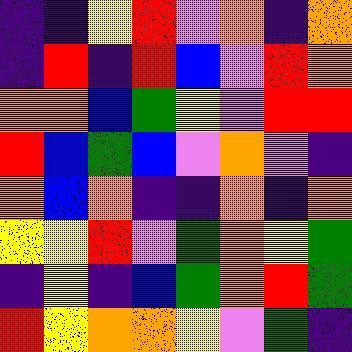[["indigo", "indigo", "yellow", "red", "violet", "orange", "indigo", "orange"], ["indigo", "red", "indigo", "red", "blue", "violet", "red", "orange"], ["orange", "orange", "blue", "green", "yellow", "violet", "red", "red"], ["red", "blue", "green", "blue", "violet", "orange", "violet", "indigo"], ["orange", "blue", "orange", "indigo", "indigo", "orange", "indigo", "orange"], ["yellow", "yellow", "red", "violet", "green", "orange", "yellow", "green"], ["indigo", "yellow", "indigo", "blue", "green", "orange", "red", "green"], ["red", "yellow", "orange", "orange", "yellow", "violet", "green", "indigo"]]